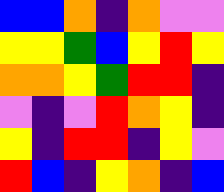[["blue", "blue", "orange", "indigo", "orange", "violet", "violet"], ["yellow", "yellow", "green", "blue", "yellow", "red", "yellow"], ["orange", "orange", "yellow", "green", "red", "red", "indigo"], ["violet", "indigo", "violet", "red", "orange", "yellow", "indigo"], ["yellow", "indigo", "red", "red", "indigo", "yellow", "violet"], ["red", "blue", "indigo", "yellow", "orange", "indigo", "blue"]]